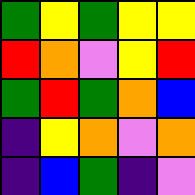[["green", "yellow", "green", "yellow", "yellow"], ["red", "orange", "violet", "yellow", "red"], ["green", "red", "green", "orange", "blue"], ["indigo", "yellow", "orange", "violet", "orange"], ["indigo", "blue", "green", "indigo", "violet"]]